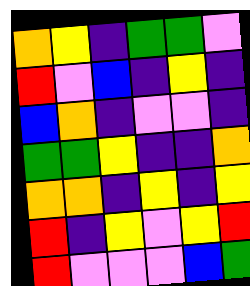[["orange", "yellow", "indigo", "green", "green", "violet"], ["red", "violet", "blue", "indigo", "yellow", "indigo"], ["blue", "orange", "indigo", "violet", "violet", "indigo"], ["green", "green", "yellow", "indigo", "indigo", "orange"], ["orange", "orange", "indigo", "yellow", "indigo", "yellow"], ["red", "indigo", "yellow", "violet", "yellow", "red"], ["red", "violet", "violet", "violet", "blue", "green"]]